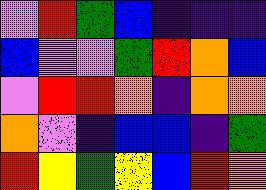[["violet", "red", "green", "blue", "indigo", "indigo", "indigo"], ["blue", "violet", "violet", "green", "red", "orange", "blue"], ["violet", "red", "red", "orange", "indigo", "orange", "orange"], ["orange", "violet", "indigo", "blue", "blue", "indigo", "green"], ["red", "yellow", "green", "yellow", "blue", "red", "orange"]]